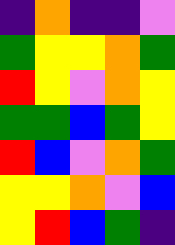[["indigo", "orange", "indigo", "indigo", "violet"], ["green", "yellow", "yellow", "orange", "green"], ["red", "yellow", "violet", "orange", "yellow"], ["green", "green", "blue", "green", "yellow"], ["red", "blue", "violet", "orange", "green"], ["yellow", "yellow", "orange", "violet", "blue"], ["yellow", "red", "blue", "green", "indigo"]]